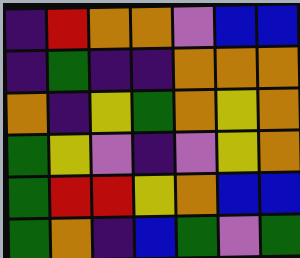[["indigo", "red", "orange", "orange", "violet", "blue", "blue"], ["indigo", "green", "indigo", "indigo", "orange", "orange", "orange"], ["orange", "indigo", "yellow", "green", "orange", "yellow", "orange"], ["green", "yellow", "violet", "indigo", "violet", "yellow", "orange"], ["green", "red", "red", "yellow", "orange", "blue", "blue"], ["green", "orange", "indigo", "blue", "green", "violet", "green"]]